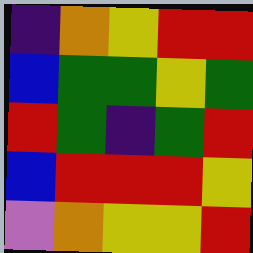[["indigo", "orange", "yellow", "red", "red"], ["blue", "green", "green", "yellow", "green"], ["red", "green", "indigo", "green", "red"], ["blue", "red", "red", "red", "yellow"], ["violet", "orange", "yellow", "yellow", "red"]]